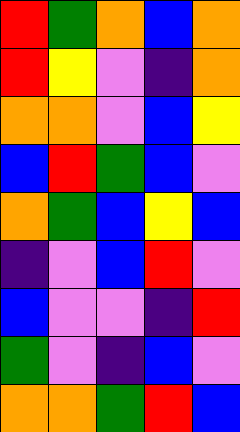[["red", "green", "orange", "blue", "orange"], ["red", "yellow", "violet", "indigo", "orange"], ["orange", "orange", "violet", "blue", "yellow"], ["blue", "red", "green", "blue", "violet"], ["orange", "green", "blue", "yellow", "blue"], ["indigo", "violet", "blue", "red", "violet"], ["blue", "violet", "violet", "indigo", "red"], ["green", "violet", "indigo", "blue", "violet"], ["orange", "orange", "green", "red", "blue"]]